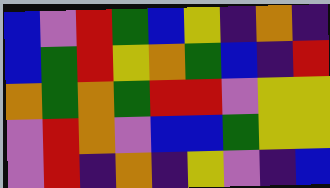[["blue", "violet", "red", "green", "blue", "yellow", "indigo", "orange", "indigo"], ["blue", "green", "red", "yellow", "orange", "green", "blue", "indigo", "red"], ["orange", "green", "orange", "green", "red", "red", "violet", "yellow", "yellow"], ["violet", "red", "orange", "violet", "blue", "blue", "green", "yellow", "yellow"], ["violet", "red", "indigo", "orange", "indigo", "yellow", "violet", "indigo", "blue"]]